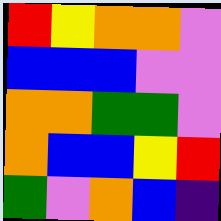[["red", "yellow", "orange", "orange", "violet"], ["blue", "blue", "blue", "violet", "violet"], ["orange", "orange", "green", "green", "violet"], ["orange", "blue", "blue", "yellow", "red"], ["green", "violet", "orange", "blue", "indigo"]]